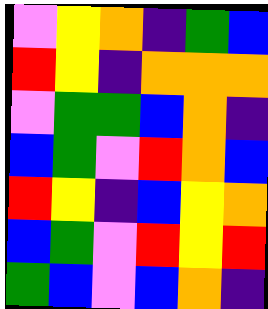[["violet", "yellow", "orange", "indigo", "green", "blue"], ["red", "yellow", "indigo", "orange", "orange", "orange"], ["violet", "green", "green", "blue", "orange", "indigo"], ["blue", "green", "violet", "red", "orange", "blue"], ["red", "yellow", "indigo", "blue", "yellow", "orange"], ["blue", "green", "violet", "red", "yellow", "red"], ["green", "blue", "violet", "blue", "orange", "indigo"]]